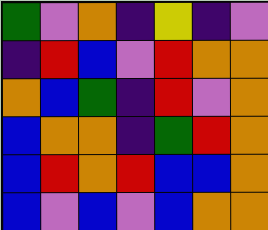[["green", "violet", "orange", "indigo", "yellow", "indigo", "violet"], ["indigo", "red", "blue", "violet", "red", "orange", "orange"], ["orange", "blue", "green", "indigo", "red", "violet", "orange"], ["blue", "orange", "orange", "indigo", "green", "red", "orange"], ["blue", "red", "orange", "red", "blue", "blue", "orange"], ["blue", "violet", "blue", "violet", "blue", "orange", "orange"]]